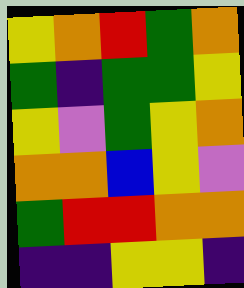[["yellow", "orange", "red", "green", "orange"], ["green", "indigo", "green", "green", "yellow"], ["yellow", "violet", "green", "yellow", "orange"], ["orange", "orange", "blue", "yellow", "violet"], ["green", "red", "red", "orange", "orange"], ["indigo", "indigo", "yellow", "yellow", "indigo"]]